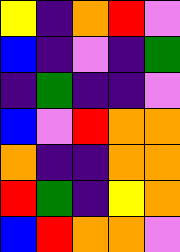[["yellow", "indigo", "orange", "red", "violet"], ["blue", "indigo", "violet", "indigo", "green"], ["indigo", "green", "indigo", "indigo", "violet"], ["blue", "violet", "red", "orange", "orange"], ["orange", "indigo", "indigo", "orange", "orange"], ["red", "green", "indigo", "yellow", "orange"], ["blue", "red", "orange", "orange", "violet"]]